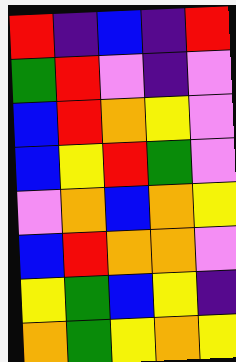[["red", "indigo", "blue", "indigo", "red"], ["green", "red", "violet", "indigo", "violet"], ["blue", "red", "orange", "yellow", "violet"], ["blue", "yellow", "red", "green", "violet"], ["violet", "orange", "blue", "orange", "yellow"], ["blue", "red", "orange", "orange", "violet"], ["yellow", "green", "blue", "yellow", "indigo"], ["orange", "green", "yellow", "orange", "yellow"]]